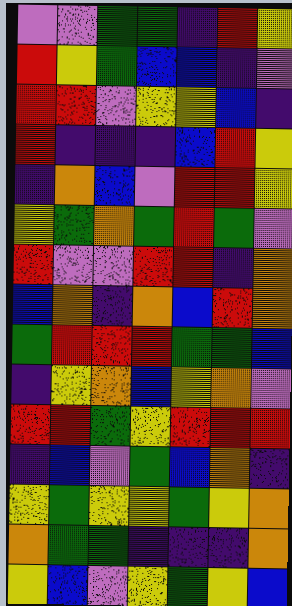[["violet", "violet", "green", "green", "indigo", "red", "yellow"], ["red", "yellow", "green", "blue", "blue", "indigo", "violet"], ["red", "red", "violet", "yellow", "yellow", "blue", "indigo"], ["red", "indigo", "indigo", "indigo", "blue", "red", "yellow"], ["indigo", "orange", "blue", "violet", "red", "red", "yellow"], ["yellow", "green", "orange", "green", "red", "green", "violet"], ["red", "violet", "violet", "red", "red", "indigo", "orange"], ["blue", "orange", "indigo", "orange", "blue", "red", "orange"], ["green", "red", "red", "red", "green", "green", "blue"], ["indigo", "yellow", "orange", "blue", "yellow", "orange", "violet"], ["red", "red", "green", "yellow", "red", "red", "red"], ["indigo", "blue", "violet", "green", "blue", "orange", "indigo"], ["yellow", "green", "yellow", "yellow", "green", "yellow", "orange"], ["orange", "green", "green", "indigo", "indigo", "indigo", "orange"], ["yellow", "blue", "violet", "yellow", "green", "yellow", "blue"]]